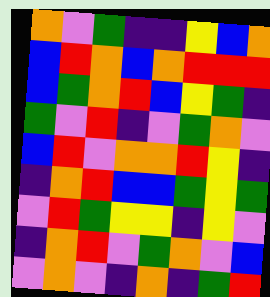[["orange", "violet", "green", "indigo", "indigo", "yellow", "blue", "orange"], ["blue", "red", "orange", "blue", "orange", "red", "red", "red"], ["blue", "green", "orange", "red", "blue", "yellow", "green", "indigo"], ["green", "violet", "red", "indigo", "violet", "green", "orange", "violet"], ["blue", "red", "violet", "orange", "orange", "red", "yellow", "indigo"], ["indigo", "orange", "red", "blue", "blue", "green", "yellow", "green"], ["violet", "red", "green", "yellow", "yellow", "indigo", "yellow", "violet"], ["indigo", "orange", "red", "violet", "green", "orange", "violet", "blue"], ["violet", "orange", "violet", "indigo", "orange", "indigo", "green", "red"]]